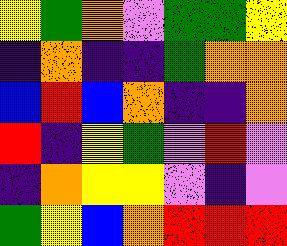[["yellow", "green", "orange", "violet", "green", "green", "yellow"], ["indigo", "orange", "indigo", "indigo", "green", "orange", "orange"], ["blue", "red", "blue", "orange", "indigo", "indigo", "orange"], ["red", "indigo", "yellow", "green", "violet", "red", "violet"], ["indigo", "orange", "yellow", "yellow", "violet", "indigo", "violet"], ["green", "yellow", "blue", "orange", "red", "red", "red"]]